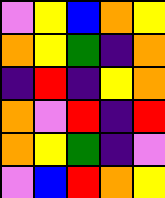[["violet", "yellow", "blue", "orange", "yellow"], ["orange", "yellow", "green", "indigo", "orange"], ["indigo", "red", "indigo", "yellow", "orange"], ["orange", "violet", "red", "indigo", "red"], ["orange", "yellow", "green", "indigo", "violet"], ["violet", "blue", "red", "orange", "yellow"]]